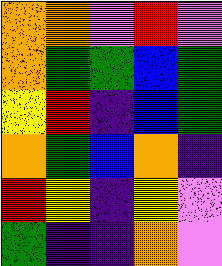[["orange", "orange", "violet", "red", "violet"], ["orange", "green", "green", "blue", "green"], ["yellow", "red", "indigo", "blue", "green"], ["orange", "green", "blue", "orange", "indigo"], ["red", "yellow", "indigo", "yellow", "violet"], ["green", "indigo", "indigo", "orange", "violet"]]